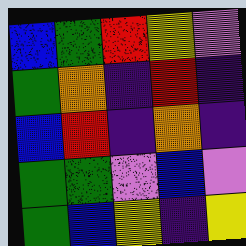[["blue", "green", "red", "yellow", "violet"], ["green", "orange", "indigo", "red", "indigo"], ["blue", "red", "indigo", "orange", "indigo"], ["green", "green", "violet", "blue", "violet"], ["green", "blue", "yellow", "indigo", "yellow"]]